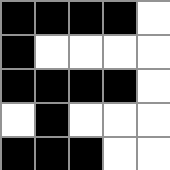[["black", "black", "black", "black", "white"], ["black", "white", "white", "white", "white"], ["black", "black", "black", "black", "white"], ["white", "black", "white", "white", "white"], ["black", "black", "black", "white", "white"]]